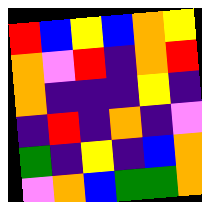[["red", "blue", "yellow", "blue", "orange", "yellow"], ["orange", "violet", "red", "indigo", "orange", "red"], ["orange", "indigo", "indigo", "indigo", "yellow", "indigo"], ["indigo", "red", "indigo", "orange", "indigo", "violet"], ["green", "indigo", "yellow", "indigo", "blue", "orange"], ["violet", "orange", "blue", "green", "green", "orange"]]